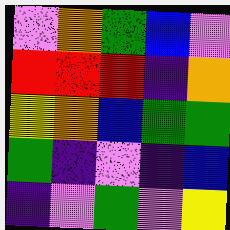[["violet", "orange", "green", "blue", "violet"], ["red", "red", "red", "indigo", "orange"], ["yellow", "orange", "blue", "green", "green"], ["green", "indigo", "violet", "indigo", "blue"], ["indigo", "violet", "green", "violet", "yellow"]]